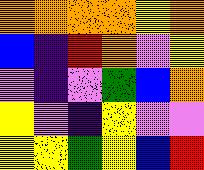[["orange", "orange", "orange", "orange", "yellow", "orange"], ["blue", "indigo", "red", "orange", "violet", "yellow"], ["violet", "indigo", "violet", "green", "blue", "orange"], ["yellow", "violet", "indigo", "yellow", "violet", "violet"], ["yellow", "yellow", "green", "yellow", "blue", "red"]]